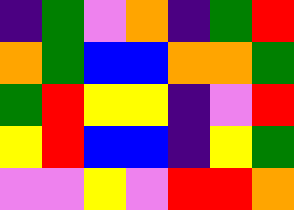[["indigo", "green", "violet", "orange", "indigo", "green", "red"], ["orange", "green", "blue", "blue", "orange", "orange", "green"], ["green", "red", "yellow", "yellow", "indigo", "violet", "red"], ["yellow", "red", "blue", "blue", "indigo", "yellow", "green"], ["violet", "violet", "yellow", "violet", "red", "red", "orange"]]